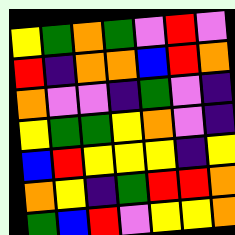[["yellow", "green", "orange", "green", "violet", "red", "violet"], ["red", "indigo", "orange", "orange", "blue", "red", "orange"], ["orange", "violet", "violet", "indigo", "green", "violet", "indigo"], ["yellow", "green", "green", "yellow", "orange", "violet", "indigo"], ["blue", "red", "yellow", "yellow", "yellow", "indigo", "yellow"], ["orange", "yellow", "indigo", "green", "red", "red", "orange"], ["green", "blue", "red", "violet", "yellow", "yellow", "orange"]]